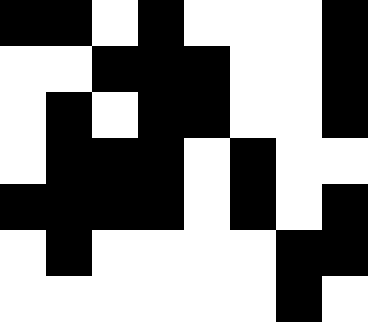[["black", "black", "white", "black", "white", "white", "white", "black"], ["white", "white", "black", "black", "black", "white", "white", "black"], ["white", "black", "white", "black", "black", "white", "white", "black"], ["white", "black", "black", "black", "white", "black", "white", "white"], ["black", "black", "black", "black", "white", "black", "white", "black"], ["white", "black", "white", "white", "white", "white", "black", "black"], ["white", "white", "white", "white", "white", "white", "black", "white"]]